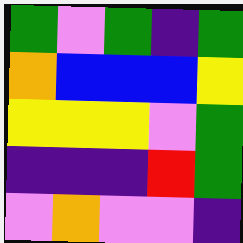[["green", "violet", "green", "indigo", "green"], ["orange", "blue", "blue", "blue", "yellow"], ["yellow", "yellow", "yellow", "violet", "green"], ["indigo", "indigo", "indigo", "red", "green"], ["violet", "orange", "violet", "violet", "indigo"]]